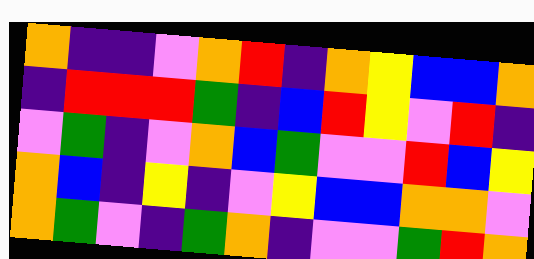[["orange", "indigo", "indigo", "violet", "orange", "red", "indigo", "orange", "yellow", "blue", "blue", "orange"], ["indigo", "red", "red", "red", "green", "indigo", "blue", "red", "yellow", "violet", "red", "indigo"], ["violet", "green", "indigo", "violet", "orange", "blue", "green", "violet", "violet", "red", "blue", "yellow"], ["orange", "blue", "indigo", "yellow", "indigo", "violet", "yellow", "blue", "blue", "orange", "orange", "violet"], ["orange", "green", "violet", "indigo", "green", "orange", "indigo", "violet", "violet", "green", "red", "orange"]]